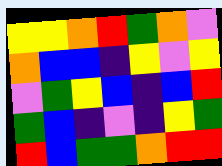[["yellow", "yellow", "orange", "red", "green", "orange", "violet"], ["orange", "blue", "blue", "indigo", "yellow", "violet", "yellow"], ["violet", "green", "yellow", "blue", "indigo", "blue", "red"], ["green", "blue", "indigo", "violet", "indigo", "yellow", "green"], ["red", "blue", "green", "green", "orange", "red", "red"]]